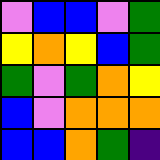[["violet", "blue", "blue", "violet", "green"], ["yellow", "orange", "yellow", "blue", "green"], ["green", "violet", "green", "orange", "yellow"], ["blue", "violet", "orange", "orange", "orange"], ["blue", "blue", "orange", "green", "indigo"]]